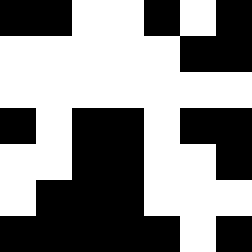[["black", "black", "white", "white", "black", "white", "black"], ["white", "white", "white", "white", "white", "black", "black"], ["white", "white", "white", "white", "white", "white", "white"], ["black", "white", "black", "black", "white", "black", "black"], ["white", "white", "black", "black", "white", "white", "black"], ["white", "black", "black", "black", "white", "white", "white"], ["black", "black", "black", "black", "black", "white", "black"]]